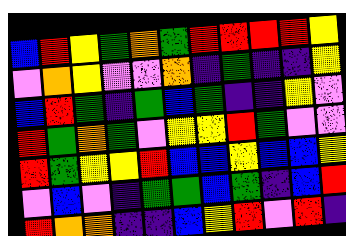[["blue", "red", "yellow", "green", "orange", "green", "red", "red", "red", "red", "yellow"], ["violet", "orange", "yellow", "violet", "violet", "orange", "indigo", "green", "indigo", "indigo", "yellow"], ["blue", "red", "green", "indigo", "green", "blue", "green", "indigo", "indigo", "yellow", "violet"], ["red", "green", "orange", "green", "violet", "yellow", "yellow", "red", "green", "violet", "violet"], ["red", "green", "yellow", "yellow", "red", "blue", "blue", "yellow", "blue", "blue", "yellow"], ["violet", "blue", "violet", "indigo", "green", "green", "blue", "green", "indigo", "blue", "red"], ["red", "orange", "orange", "indigo", "indigo", "blue", "yellow", "red", "violet", "red", "indigo"]]